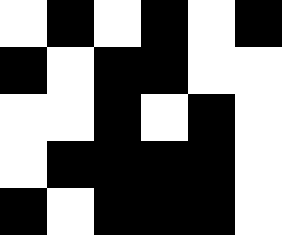[["white", "black", "white", "black", "white", "black"], ["black", "white", "black", "black", "white", "white"], ["white", "white", "black", "white", "black", "white"], ["white", "black", "black", "black", "black", "white"], ["black", "white", "black", "black", "black", "white"]]